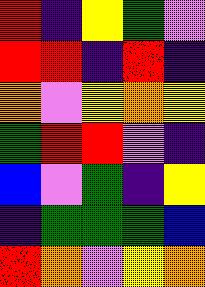[["red", "indigo", "yellow", "green", "violet"], ["red", "red", "indigo", "red", "indigo"], ["orange", "violet", "yellow", "orange", "yellow"], ["green", "red", "red", "violet", "indigo"], ["blue", "violet", "green", "indigo", "yellow"], ["indigo", "green", "green", "green", "blue"], ["red", "orange", "violet", "yellow", "orange"]]